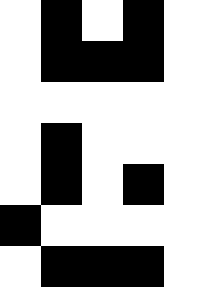[["white", "black", "white", "black", "white"], ["white", "black", "black", "black", "white"], ["white", "white", "white", "white", "white"], ["white", "black", "white", "white", "white"], ["white", "black", "white", "black", "white"], ["black", "white", "white", "white", "white"], ["white", "black", "black", "black", "white"]]